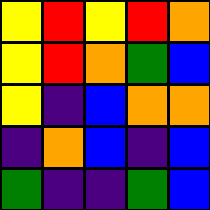[["yellow", "red", "yellow", "red", "orange"], ["yellow", "red", "orange", "green", "blue"], ["yellow", "indigo", "blue", "orange", "orange"], ["indigo", "orange", "blue", "indigo", "blue"], ["green", "indigo", "indigo", "green", "blue"]]